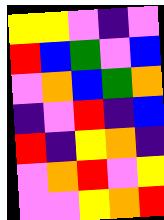[["yellow", "yellow", "violet", "indigo", "violet"], ["red", "blue", "green", "violet", "blue"], ["violet", "orange", "blue", "green", "orange"], ["indigo", "violet", "red", "indigo", "blue"], ["red", "indigo", "yellow", "orange", "indigo"], ["violet", "orange", "red", "violet", "yellow"], ["violet", "violet", "yellow", "orange", "red"]]